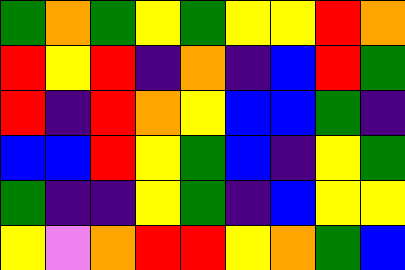[["green", "orange", "green", "yellow", "green", "yellow", "yellow", "red", "orange"], ["red", "yellow", "red", "indigo", "orange", "indigo", "blue", "red", "green"], ["red", "indigo", "red", "orange", "yellow", "blue", "blue", "green", "indigo"], ["blue", "blue", "red", "yellow", "green", "blue", "indigo", "yellow", "green"], ["green", "indigo", "indigo", "yellow", "green", "indigo", "blue", "yellow", "yellow"], ["yellow", "violet", "orange", "red", "red", "yellow", "orange", "green", "blue"]]